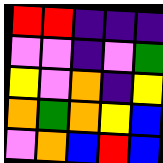[["red", "red", "indigo", "indigo", "indigo"], ["violet", "violet", "indigo", "violet", "green"], ["yellow", "violet", "orange", "indigo", "yellow"], ["orange", "green", "orange", "yellow", "blue"], ["violet", "orange", "blue", "red", "blue"]]